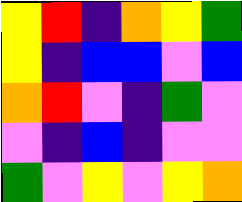[["yellow", "red", "indigo", "orange", "yellow", "green"], ["yellow", "indigo", "blue", "blue", "violet", "blue"], ["orange", "red", "violet", "indigo", "green", "violet"], ["violet", "indigo", "blue", "indigo", "violet", "violet"], ["green", "violet", "yellow", "violet", "yellow", "orange"]]